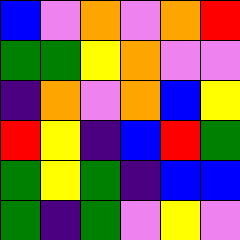[["blue", "violet", "orange", "violet", "orange", "red"], ["green", "green", "yellow", "orange", "violet", "violet"], ["indigo", "orange", "violet", "orange", "blue", "yellow"], ["red", "yellow", "indigo", "blue", "red", "green"], ["green", "yellow", "green", "indigo", "blue", "blue"], ["green", "indigo", "green", "violet", "yellow", "violet"]]